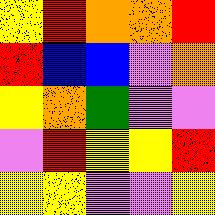[["yellow", "red", "orange", "orange", "red"], ["red", "blue", "blue", "violet", "orange"], ["yellow", "orange", "green", "violet", "violet"], ["violet", "red", "yellow", "yellow", "red"], ["yellow", "yellow", "violet", "violet", "yellow"]]